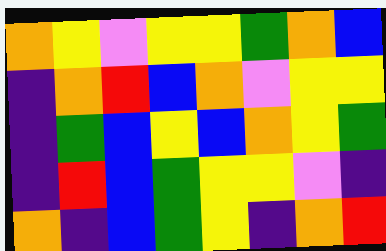[["orange", "yellow", "violet", "yellow", "yellow", "green", "orange", "blue"], ["indigo", "orange", "red", "blue", "orange", "violet", "yellow", "yellow"], ["indigo", "green", "blue", "yellow", "blue", "orange", "yellow", "green"], ["indigo", "red", "blue", "green", "yellow", "yellow", "violet", "indigo"], ["orange", "indigo", "blue", "green", "yellow", "indigo", "orange", "red"]]